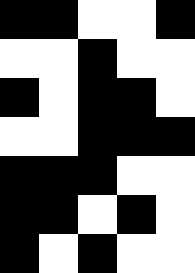[["black", "black", "white", "white", "black"], ["white", "white", "black", "white", "white"], ["black", "white", "black", "black", "white"], ["white", "white", "black", "black", "black"], ["black", "black", "black", "white", "white"], ["black", "black", "white", "black", "white"], ["black", "white", "black", "white", "white"]]